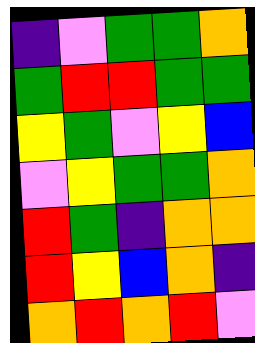[["indigo", "violet", "green", "green", "orange"], ["green", "red", "red", "green", "green"], ["yellow", "green", "violet", "yellow", "blue"], ["violet", "yellow", "green", "green", "orange"], ["red", "green", "indigo", "orange", "orange"], ["red", "yellow", "blue", "orange", "indigo"], ["orange", "red", "orange", "red", "violet"]]